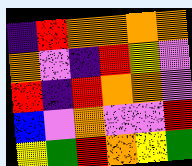[["indigo", "red", "orange", "orange", "orange", "orange"], ["orange", "violet", "indigo", "red", "yellow", "violet"], ["red", "indigo", "red", "orange", "orange", "violet"], ["blue", "violet", "orange", "violet", "violet", "red"], ["yellow", "green", "red", "orange", "yellow", "green"]]